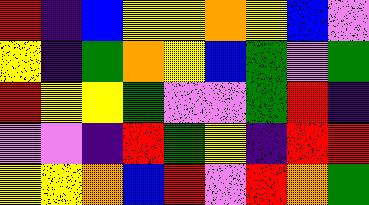[["red", "indigo", "blue", "yellow", "yellow", "orange", "yellow", "blue", "violet"], ["yellow", "indigo", "green", "orange", "yellow", "blue", "green", "violet", "green"], ["red", "yellow", "yellow", "green", "violet", "violet", "green", "red", "indigo"], ["violet", "violet", "indigo", "red", "green", "yellow", "indigo", "red", "red"], ["yellow", "yellow", "orange", "blue", "red", "violet", "red", "orange", "green"]]